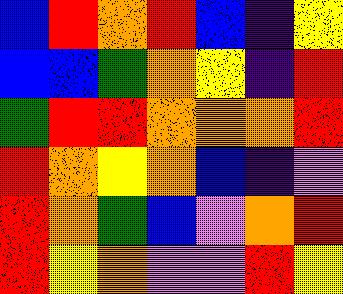[["blue", "red", "orange", "red", "blue", "indigo", "yellow"], ["blue", "blue", "green", "orange", "yellow", "indigo", "red"], ["green", "red", "red", "orange", "orange", "orange", "red"], ["red", "orange", "yellow", "orange", "blue", "indigo", "violet"], ["red", "orange", "green", "blue", "violet", "orange", "red"], ["red", "yellow", "orange", "violet", "violet", "red", "yellow"]]